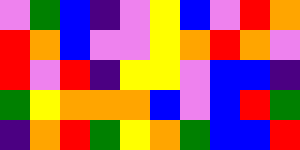[["violet", "green", "blue", "indigo", "violet", "yellow", "blue", "violet", "red", "orange"], ["red", "orange", "blue", "violet", "violet", "yellow", "orange", "red", "orange", "violet"], ["red", "violet", "red", "indigo", "yellow", "yellow", "violet", "blue", "blue", "indigo"], ["green", "yellow", "orange", "orange", "orange", "blue", "violet", "blue", "red", "green"], ["indigo", "orange", "red", "green", "yellow", "orange", "green", "blue", "blue", "red"]]